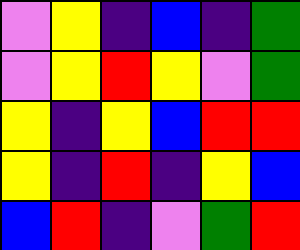[["violet", "yellow", "indigo", "blue", "indigo", "green"], ["violet", "yellow", "red", "yellow", "violet", "green"], ["yellow", "indigo", "yellow", "blue", "red", "red"], ["yellow", "indigo", "red", "indigo", "yellow", "blue"], ["blue", "red", "indigo", "violet", "green", "red"]]